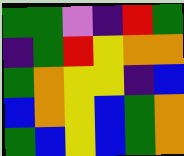[["green", "green", "violet", "indigo", "red", "green"], ["indigo", "green", "red", "yellow", "orange", "orange"], ["green", "orange", "yellow", "yellow", "indigo", "blue"], ["blue", "orange", "yellow", "blue", "green", "orange"], ["green", "blue", "yellow", "blue", "green", "orange"]]